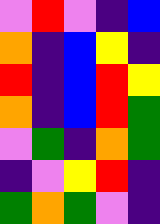[["violet", "red", "violet", "indigo", "blue"], ["orange", "indigo", "blue", "yellow", "indigo"], ["red", "indigo", "blue", "red", "yellow"], ["orange", "indigo", "blue", "red", "green"], ["violet", "green", "indigo", "orange", "green"], ["indigo", "violet", "yellow", "red", "indigo"], ["green", "orange", "green", "violet", "indigo"]]